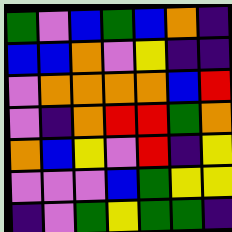[["green", "violet", "blue", "green", "blue", "orange", "indigo"], ["blue", "blue", "orange", "violet", "yellow", "indigo", "indigo"], ["violet", "orange", "orange", "orange", "orange", "blue", "red"], ["violet", "indigo", "orange", "red", "red", "green", "orange"], ["orange", "blue", "yellow", "violet", "red", "indigo", "yellow"], ["violet", "violet", "violet", "blue", "green", "yellow", "yellow"], ["indigo", "violet", "green", "yellow", "green", "green", "indigo"]]